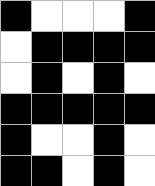[["black", "white", "white", "white", "black"], ["white", "black", "black", "black", "black"], ["white", "black", "white", "black", "white"], ["black", "black", "black", "black", "black"], ["black", "white", "white", "black", "white"], ["black", "black", "white", "black", "white"]]